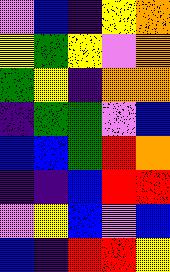[["violet", "blue", "indigo", "yellow", "orange"], ["yellow", "green", "yellow", "violet", "orange"], ["green", "yellow", "indigo", "orange", "orange"], ["indigo", "green", "green", "violet", "blue"], ["blue", "blue", "green", "red", "orange"], ["indigo", "indigo", "blue", "red", "red"], ["violet", "yellow", "blue", "violet", "blue"], ["blue", "indigo", "red", "red", "yellow"]]